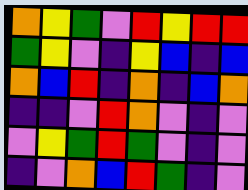[["orange", "yellow", "green", "violet", "red", "yellow", "red", "red"], ["green", "yellow", "violet", "indigo", "yellow", "blue", "indigo", "blue"], ["orange", "blue", "red", "indigo", "orange", "indigo", "blue", "orange"], ["indigo", "indigo", "violet", "red", "orange", "violet", "indigo", "violet"], ["violet", "yellow", "green", "red", "green", "violet", "indigo", "violet"], ["indigo", "violet", "orange", "blue", "red", "green", "indigo", "violet"]]